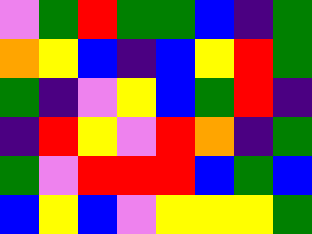[["violet", "green", "red", "green", "green", "blue", "indigo", "green"], ["orange", "yellow", "blue", "indigo", "blue", "yellow", "red", "green"], ["green", "indigo", "violet", "yellow", "blue", "green", "red", "indigo"], ["indigo", "red", "yellow", "violet", "red", "orange", "indigo", "green"], ["green", "violet", "red", "red", "red", "blue", "green", "blue"], ["blue", "yellow", "blue", "violet", "yellow", "yellow", "yellow", "green"]]